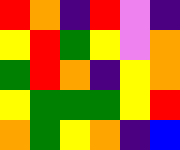[["red", "orange", "indigo", "red", "violet", "indigo"], ["yellow", "red", "green", "yellow", "violet", "orange"], ["green", "red", "orange", "indigo", "yellow", "orange"], ["yellow", "green", "green", "green", "yellow", "red"], ["orange", "green", "yellow", "orange", "indigo", "blue"]]